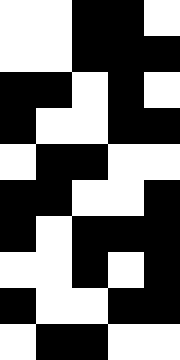[["white", "white", "black", "black", "white"], ["white", "white", "black", "black", "black"], ["black", "black", "white", "black", "white"], ["black", "white", "white", "black", "black"], ["white", "black", "black", "white", "white"], ["black", "black", "white", "white", "black"], ["black", "white", "black", "black", "black"], ["white", "white", "black", "white", "black"], ["black", "white", "white", "black", "black"], ["white", "black", "black", "white", "white"]]